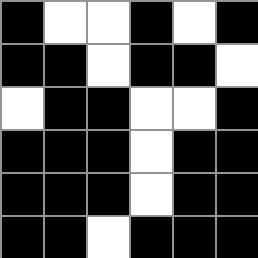[["black", "white", "white", "black", "white", "black"], ["black", "black", "white", "black", "black", "white"], ["white", "black", "black", "white", "white", "black"], ["black", "black", "black", "white", "black", "black"], ["black", "black", "black", "white", "black", "black"], ["black", "black", "white", "black", "black", "black"]]